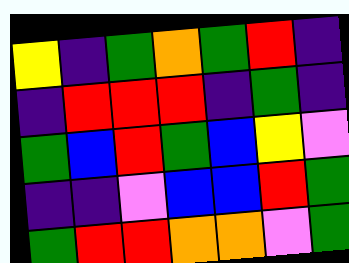[["yellow", "indigo", "green", "orange", "green", "red", "indigo"], ["indigo", "red", "red", "red", "indigo", "green", "indigo"], ["green", "blue", "red", "green", "blue", "yellow", "violet"], ["indigo", "indigo", "violet", "blue", "blue", "red", "green"], ["green", "red", "red", "orange", "orange", "violet", "green"]]